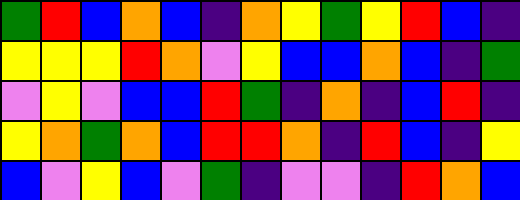[["green", "red", "blue", "orange", "blue", "indigo", "orange", "yellow", "green", "yellow", "red", "blue", "indigo"], ["yellow", "yellow", "yellow", "red", "orange", "violet", "yellow", "blue", "blue", "orange", "blue", "indigo", "green"], ["violet", "yellow", "violet", "blue", "blue", "red", "green", "indigo", "orange", "indigo", "blue", "red", "indigo"], ["yellow", "orange", "green", "orange", "blue", "red", "red", "orange", "indigo", "red", "blue", "indigo", "yellow"], ["blue", "violet", "yellow", "blue", "violet", "green", "indigo", "violet", "violet", "indigo", "red", "orange", "blue"]]